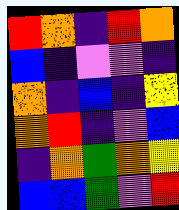[["red", "orange", "indigo", "red", "orange"], ["blue", "indigo", "violet", "violet", "indigo"], ["orange", "indigo", "blue", "indigo", "yellow"], ["orange", "red", "indigo", "violet", "blue"], ["indigo", "orange", "green", "orange", "yellow"], ["blue", "blue", "green", "violet", "red"]]